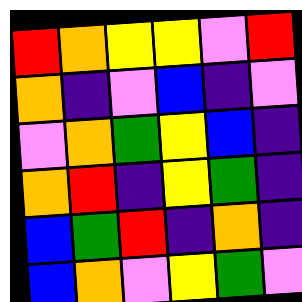[["red", "orange", "yellow", "yellow", "violet", "red"], ["orange", "indigo", "violet", "blue", "indigo", "violet"], ["violet", "orange", "green", "yellow", "blue", "indigo"], ["orange", "red", "indigo", "yellow", "green", "indigo"], ["blue", "green", "red", "indigo", "orange", "indigo"], ["blue", "orange", "violet", "yellow", "green", "violet"]]